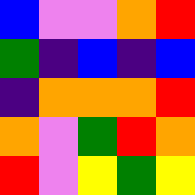[["blue", "violet", "violet", "orange", "red"], ["green", "indigo", "blue", "indigo", "blue"], ["indigo", "orange", "orange", "orange", "red"], ["orange", "violet", "green", "red", "orange"], ["red", "violet", "yellow", "green", "yellow"]]